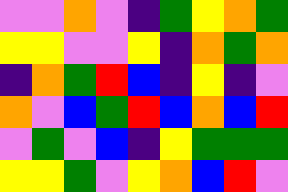[["violet", "violet", "orange", "violet", "indigo", "green", "yellow", "orange", "green"], ["yellow", "yellow", "violet", "violet", "yellow", "indigo", "orange", "green", "orange"], ["indigo", "orange", "green", "red", "blue", "indigo", "yellow", "indigo", "violet"], ["orange", "violet", "blue", "green", "red", "blue", "orange", "blue", "red"], ["violet", "green", "violet", "blue", "indigo", "yellow", "green", "green", "green"], ["yellow", "yellow", "green", "violet", "yellow", "orange", "blue", "red", "violet"]]